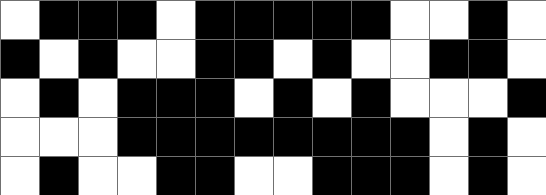[["white", "black", "black", "black", "white", "black", "black", "black", "black", "black", "white", "white", "black", "white"], ["black", "white", "black", "white", "white", "black", "black", "white", "black", "white", "white", "black", "black", "white"], ["white", "black", "white", "black", "black", "black", "white", "black", "white", "black", "white", "white", "white", "black"], ["white", "white", "white", "black", "black", "black", "black", "black", "black", "black", "black", "white", "black", "white"], ["white", "black", "white", "white", "black", "black", "white", "white", "black", "black", "black", "white", "black", "white"]]